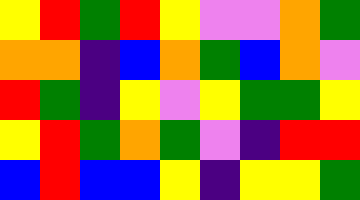[["yellow", "red", "green", "red", "yellow", "violet", "violet", "orange", "green"], ["orange", "orange", "indigo", "blue", "orange", "green", "blue", "orange", "violet"], ["red", "green", "indigo", "yellow", "violet", "yellow", "green", "green", "yellow"], ["yellow", "red", "green", "orange", "green", "violet", "indigo", "red", "red"], ["blue", "red", "blue", "blue", "yellow", "indigo", "yellow", "yellow", "green"]]